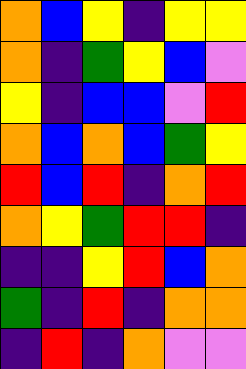[["orange", "blue", "yellow", "indigo", "yellow", "yellow"], ["orange", "indigo", "green", "yellow", "blue", "violet"], ["yellow", "indigo", "blue", "blue", "violet", "red"], ["orange", "blue", "orange", "blue", "green", "yellow"], ["red", "blue", "red", "indigo", "orange", "red"], ["orange", "yellow", "green", "red", "red", "indigo"], ["indigo", "indigo", "yellow", "red", "blue", "orange"], ["green", "indigo", "red", "indigo", "orange", "orange"], ["indigo", "red", "indigo", "orange", "violet", "violet"]]